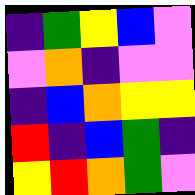[["indigo", "green", "yellow", "blue", "violet"], ["violet", "orange", "indigo", "violet", "violet"], ["indigo", "blue", "orange", "yellow", "yellow"], ["red", "indigo", "blue", "green", "indigo"], ["yellow", "red", "orange", "green", "violet"]]